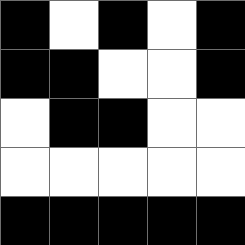[["black", "white", "black", "white", "black"], ["black", "black", "white", "white", "black"], ["white", "black", "black", "white", "white"], ["white", "white", "white", "white", "white"], ["black", "black", "black", "black", "black"]]